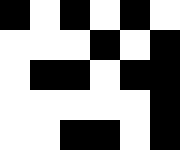[["black", "white", "black", "white", "black", "white"], ["white", "white", "white", "black", "white", "black"], ["white", "black", "black", "white", "black", "black"], ["white", "white", "white", "white", "white", "black"], ["white", "white", "black", "black", "white", "black"]]